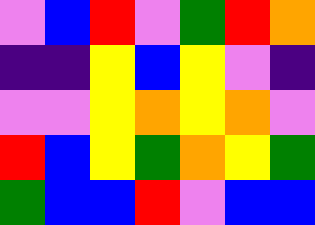[["violet", "blue", "red", "violet", "green", "red", "orange"], ["indigo", "indigo", "yellow", "blue", "yellow", "violet", "indigo"], ["violet", "violet", "yellow", "orange", "yellow", "orange", "violet"], ["red", "blue", "yellow", "green", "orange", "yellow", "green"], ["green", "blue", "blue", "red", "violet", "blue", "blue"]]